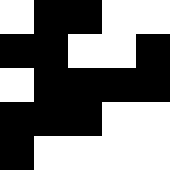[["white", "black", "black", "white", "white"], ["black", "black", "white", "white", "black"], ["white", "black", "black", "black", "black"], ["black", "black", "black", "white", "white"], ["black", "white", "white", "white", "white"]]